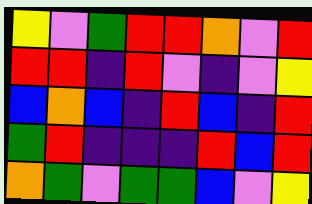[["yellow", "violet", "green", "red", "red", "orange", "violet", "red"], ["red", "red", "indigo", "red", "violet", "indigo", "violet", "yellow"], ["blue", "orange", "blue", "indigo", "red", "blue", "indigo", "red"], ["green", "red", "indigo", "indigo", "indigo", "red", "blue", "red"], ["orange", "green", "violet", "green", "green", "blue", "violet", "yellow"]]